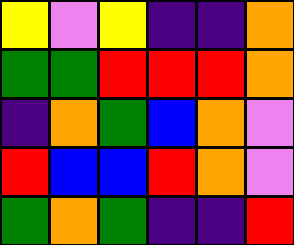[["yellow", "violet", "yellow", "indigo", "indigo", "orange"], ["green", "green", "red", "red", "red", "orange"], ["indigo", "orange", "green", "blue", "orange", "violet"], ["red", "blue", "blue", "red", "orange", "violet"], ["green", "orange", "green", "indigo", "indigo", "red"]]